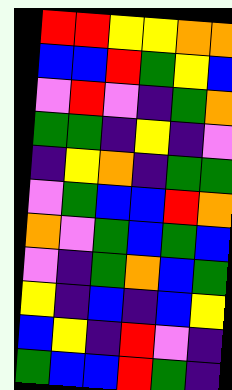[["red", "red", "yellow", "yellow", "orange", "orange"], ["blue", "blue", "red", "green", "yellow", "blue"], ["violet", "red", "violet", "indigo", "green", "orange"], ["green", "green", "indigo", "yellow", "indigo", "violet"], ["indigo", "yellow", "orange", "indigo", "green", "green"], ["violet", "green", "blue", "blue", "red", "orange"], ["orange", "violet", "green", "blue", "green", "blue"], ["violet", "indigo", "green", "orange", "blue", "green"], ["yellow", "indigo", "blue", "indigo", "blue", "yellow"], ["blue", "yellow", "indigo", "red", "violet", "indigo"], ["green", "blue", "blue", "red", "green", "indigo"]]